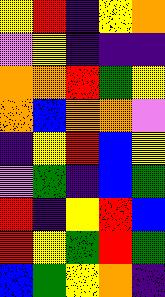[["yellow", "red", "indigo", "yellow", "orange"], ["violet", "yellow", "indigo", "indigo", "indigo"], ["orange", "orange", "red", "green", "yellow"], ["orange", "blue", "orange", "orange", "violet"], ["indigo", "yellow", "red", "blue", "yellow"], ["violet", "green", "indigo", "blue", "green"], ["red", "indigo", "yellow", "red", "blue"], ["red", "yellow", "green", "red", "green"], ["blue", "green", "yellow", "orange", "indigo"]]